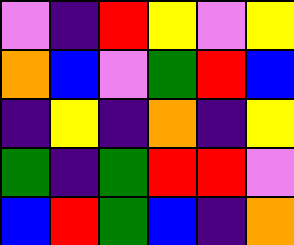[["violet", "indigo", "red", "yellow", "violet", "yellow"], ["orange", "blue", "violet", "green", "red", "blue"], ["indigo", "yellow", "indigo", "orange", "indigo", "yellow"], ["green", "indigo", "green", "red", "red", "violet"], ["blue", "red", "green", "blue", "indigo", "orange"]]